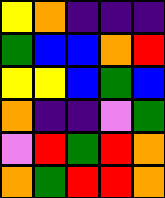[["yellow", "orange", "indigo", "indigo", "indigo"], ["green", "blue", "blue", "orange", "red"], ["yellow", "yellow", "blue", "green", "blue"], ["orange", "indigo", "indigo", "violet", "green"], ["violet", "red", "green", "red", "orange"], ["orange", "green", "red", "red", "orange"]]